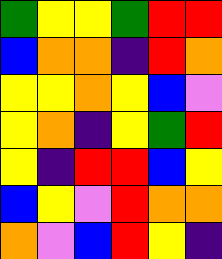[["green", "yellow", "yellow", "green", "red", "red"], ["blue", "orange", "orange", "indigo", "red", "orange"], ["yellow", "yellow", "orange", "yellow", "blue", "violet"], ["yellow", "orange", "indigo", "yellow", "green", "red"], ["yellow", "indigo", "red", "red", "blue", "yellow"], ["blue", "yellow", "violet", "red", "orange", "orange"], ["orange", "violet", "blue", "red", "yellow", "indigo"]]